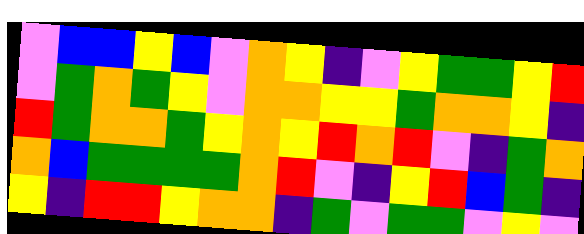[["violet", "blue", "blue", "yellow", "blue", "violet", "orange", "yellow", "indigo", "violet", "yellow", "green", "green", "yellow", "red"], ["violet", "green", "orange", "green", "yellow", "violet", "orange", "orange", "yellow", "yellow", "green", "orange", "orange", "yellow", "indigo"], ["red", "green", "orange", "orange", "green", "yellow", "orange", "yellow", "red", "orange", "red", "violet", "indigo", "green", "orange"], ["orange", "blue", "green", "green", "green", "green", "orange", "red", "violet", "indigo", "yellow", "red", "blue", "green", "indigo"], ["yellow", "indigo", "red", "red", "yellow", "orange", "orange", "indigo", "green", "violet", "green", "green", "violet", "yellow", "violet"]]